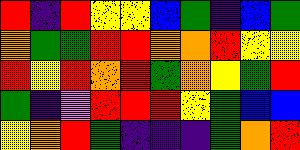[["red", "indigo", "red", "yellow", "yellow", "blue", "green", "indigo", "blue", "green"], ["orange", "green", "green", "red", "red", "orange", "orange", "red", "yellow", "yellow"], ["red", "yellow", "red", "orange", "red", "green", "orange", "yellow", "green", "red"], ["green", "indigo", "violet", "red", "red", "red", "yellow", "green", "blue", "blue"], ["yellow", "orange", "red", "green", "indigo", "indigo", "indigo", "green", "orange", "red"]]